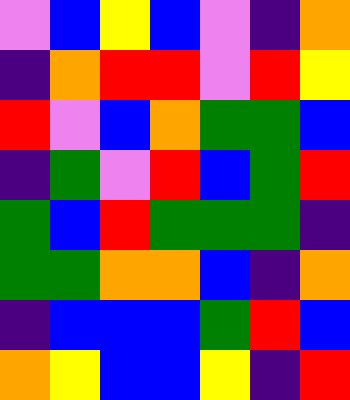[["violet", "blue", "yellow", "blue", "violet", "indigo", "orange"], ["indigo", "orange", "red", "red", "violet", "red", "yellow"], ["red", "violet", "blue", "orange", "green", "green", "blue"], ["indigo", "green", "violet", "red", "blue", "green", "red"], ["green", "blue", "red", "green", "green", "green", "indigo"], ["green", "green", "orange", "orange", "blue", "indigo", "orange"], ["indigo", "blue", "blue", "blue", "green", "red", "blue"], ["orange", "yellow", "blue", "blue", "yellow", "indigo", "red"]]